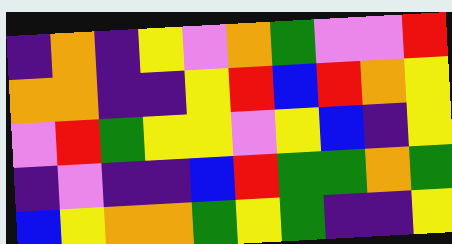[["indigo", "orange", "indigo", "yellow", "violet", "orange", "green", "violet", "violet", "red"], ["orange", "orange", "indigo", "indigo", "yellow", "red", "blue", "red", "orange", "yellow"], ["violet", "red", "green", "yellow", "yellow", "violet", "yellow", "blue", "indigo", "yellow"], ["indigo", "violet", "indigo", "indigo", "blue", "red", "green", "green", "orange", "green"], ["blue", "yellow", "orange", "orange", "green", "yellow", "green", "indigo", "indigo", "yellow"]]